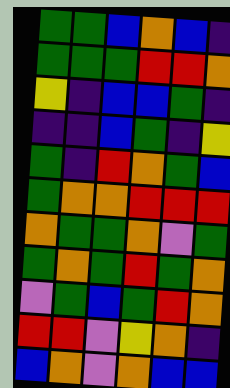[["green", "green", "blue", "orange", "blue", "indigo"], ["green", "green", "green", "red", "red", "orange"], ["yellow", "indigo", "blue", "blue", "green", "indigo"], ["indigo", "indigo", "blue", "green", "indigo", "yellow"], ["green", "indigo", "red", "orange", "green", "blue"], ["green", "orange", "orange", "red", "red", "red"], ["orange", "green", "green", "orange", "violet", "green"], ["green", "orange", "green", "red", "green", "orange"], ["violet", "green", "blue", "green", "red", "orange"], ["red", "red", "violet", "yellow", "orange", "indigo"], ["blue", "orange", "violet", "orange", "blue", "blue"]]